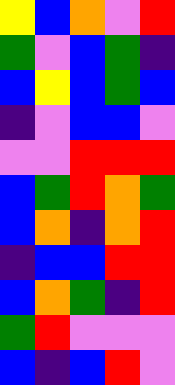[["yellow", "blue", "orange", "violet", "red"], ["green", "violet", "blue", "green", "indigo"], ["blue", "yellow", "blue", "green", "blue"], ["indigo", "violet", "blue", "blue", "violet"], ["violet", "violet", "red", "red", "red"], ["blue", "green", "red", "orange", "green"], ["blue", "orange", "indigo", "orange", "red"], ["indigo", "blue", "blue", "red", "red"], ["blue", "orange", "green", "indigo", "red"], ["green", "red", "violet", "violet", "violet"], ["blue", "indigo", "blue", "red", "violet"]]